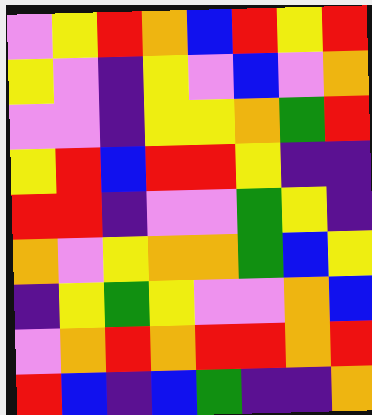[["violet", "yellow", "red", "orange", "blue", "red", "yellow", "red"], ["yellow", "violet", "indigo", "yellow", "violet", "blue", "violet", "orange"], ["violet", "violet", "indigo", "yellow", "yellow", "orange", "green", "red"], ["yellow", "red", "blue", "red", "red", "yellow", "indigo", "indigo"], ["red", "red", "indigo", "violet", "violet", "green", "yellow", "indigo"], ["orange", "violet", "yellow", "orange", "orange", "green", "blue", "yellow"], ["indigo", "yellow", "green", "yellow", "violet", "violet", "orange", "blue"], ["violet", "orange", "red", "orange", "red", "red", "orange", "red"], ["red", "blue", "indigo", "blue", "green", "indigo", "indigo", "orange"]]